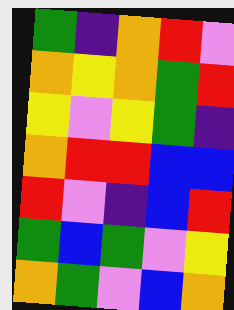[["green", "indigo", "orange", "red", "violet"], ["orange", "yellow", "orange", "green", "red"], ["yellow", "violet", "yellow", "green", "indigo"], ["orange", "red", "red", "blue", "blue"], ["red", "violet", "indigo", "blue", "red"], ["green", "blue", "green", "violet", "yellow"], ["orange", "green", "violet", "blue", "orange"]]